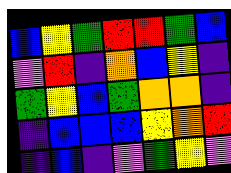[["blue", "yellow", "green", "red", "red", "green", "blue"], ["violet", "red", "indigo", "orange", "blue", "yellow", "indigo"], ["green", "yellow", "blue", "green", "orange", "orange", "indigo"], ["indigo", "blue", "blue", "blue", "yellow", "orange", "red"], ["indigo", "blue", "indigo", "violet", "green", "yellow", "violet"]]